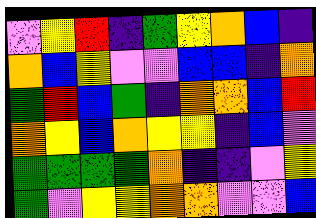[["violet", "yellow", "red", "indigo", "green", "yellow", "orange", "blue", "indigo"], ["orange", "blue", "yellow", "violet", "violet", "blue", "blue", "indigo", "orange"], ["green", "red", "blue", "green", "indigo", "orange", "orange", "blue", "red"], ["orange", "yellow", "blue", "orange", "yellow", "yellow", "indigo", "blue", "violet"], ["green", "green", "green", "green", "orange", "indigo", "indigo", "violet", "yellow"], ["green", "violet", "yellow", "yellow", "orange", "orange", "violet", "violet", "blue"]]